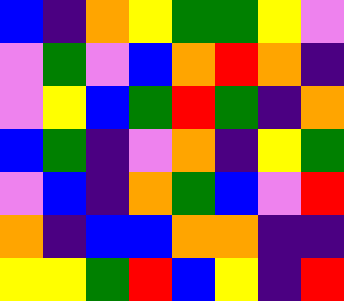[["blue", "indigo", "orange", "yellow", "green", "green", "yellow", "violet"], ["violet", "green", "violet", "blue", "orange", "red", "orange", "indigo"], ["violet", "yellow", "blue", "green", "red", "green", "indigo", "orange"], ["blue", "green", "indigo", "violet", "orange", "indigo", "yellow", "green"], ["violet", "blue", "indigo", "orange", "green", "blue", "violet", "red"], ["orange", "indigo", "blue", "blue", "orange", "orange", "indigo", "indigo"], ["yellow", "yellow", "green", "red", "blue", "yellow", "indigo", "red"]]